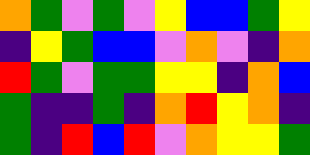[["orange", "green", "violet", "green", "violet", "yellow", "blue", "blue", "green", "yellow"], ["indigo", "yellow", "green", "blue", "blue", "violet", "orange", "violet", "indigo", "orange"], ["red", "green", "violet", "green", "green", "yellow", "yellow", "indigo", "orange", "blue"], ["green", "indigo", "indigo", "green", "indigo", "orange", "red", "yellow", "orange", "indigo"], ["green", "indigo", "red", "blue", "red", "violet", "orange", "yellow", "yellow", "green"]]